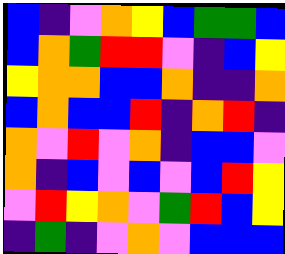[["blue", "indigo", "violet", "orange", "yellow", "blue", "green", "green", "blue"], ["blue", "orange", "green", "red", "red", "violet", "indigo", "blue", "yellow"], ["yellow", "orange", "orange", "blue", "blue", "orange", "indigo", "indigo", "orange"], ["blue", "orange", "blue", "blue", "red", "indigo", "orange", "red", "indigo"], ["orange", "violet", "red", "violet", "orange", "indigo", "blue", "blue", "violet"], ["orange", "indigo", "blue", "violet", "blue", "violet", "blue", "red", "yellow"], ["violet", "red", "yellow", "orange", "violet", "green", "red", "blue", "yellow"], ["indigo", "green", "indigo", "violet", "orange", "violet", "blue", "blue", "blue"]]